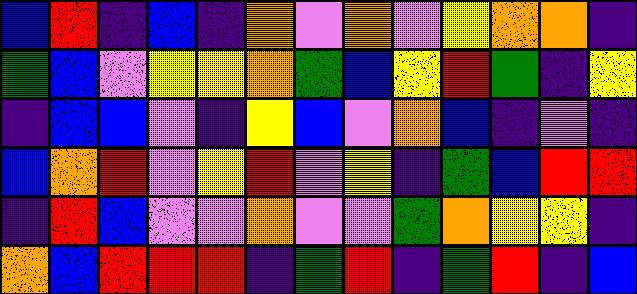[["blue", "red", "indigo", "blue", "indigo", "orange", "violet", "orange", "violet", "yellow", "orange", "orange", "indigo"], ["green", "blue", "violet", "yellow", "yellow", "orange", "green", "blue", "yellow", "red", "green", "indigo", "yellow"], ["indigo", "blue", "blue", "violet", "indigo", "yellow", "blue", "violet", "orange", "blue", "indigo", "violet", "indigo"], ["blue", "orange", "red", "violet", "yellow", "red", "violet", "yellow", "indigo", "green", "blue", "red", "red"], ["indigo", "red", "blue", "violet", "violet", "orange", "violet", "violet", "green", "orange", "yellow", "yellow", "indigo"], ["orange", "blue", "red", "red", "red", "indigo", "green", "red", "indigo", "green", "red", "indigo", "blue"]]